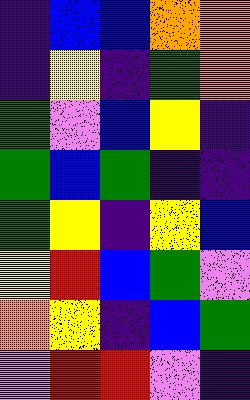[["indigo", "blue", "blue", "orange", "orange"], ["indigo", "yellow", "indigo", "green", "orange"], ["green", "violet", "blue", "yellow", "indigo"], ["green", "blue", "green", "indigo", "indigo"], ["green", "yellow", "indigo", "yellow", "blue"], ["yellow", "red", "blue", "green", "violet"], ["orange", "yellow", "indigo", "blue", "green"], ["violet", "red", "red", "violet", "indigo"]]